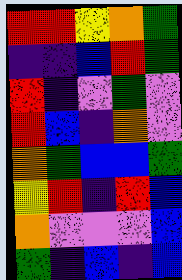[["red", "red", "yellow", "orange", "green"], ["indigo", "indigo", "blue", "red", "green"], ["red", "indigo", "violet", "green", "violet"], ["red", "blue", "indigo", "orange", "violet"], ["orange", "green", "blue", "blue", "green"], ["yellow", "red", "indigo", "red", "blue"], ["orange", "violet", "violet", "violet", "blue"], ["green", "indigo", "blue", "indigo", "blue"]]